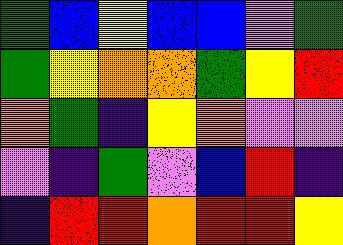[["green", "blue", "yellow", "blue", "blue", "violet", "green"], ["green", "yellow", "orange", "orange", "green", "yellow", "red"], ["orange", "green", "indigo", "yellow", "orange", "violet", "violet"], ["violet", "indigo", "green", "violet", "blue", "red", "indigo"], ["indigo", "red", "red", "orange", "red", "red", "yellow"]]